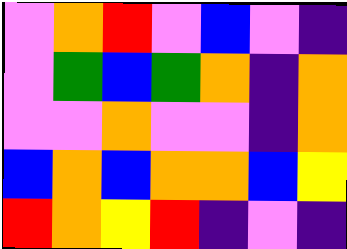[["violet", "orange", "red", "violet", "blue", "violet", "indigo"], ["violet", "green", "blue", "green", "orange", "indigo", "orange"], ["violet", "violet", "orange", "violet", "violet", "indigo", "orange"], ["blue", "orange", "blue", "orange", "orange", "blue", "yellow"], ["red", "orange", "yellow", "red", "indigo", "violet", "indigo"]]